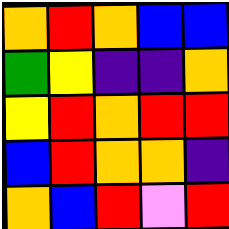[["orange", "red", "orange", "blue", "blue"], ["green", "yellow", "indigo", "indigo", "orange"], ["yellow", "red", "orange", "red", "red"], ["blue", "red", "orange", "orange", "indigo"], ["orange", "blue", "red", "violet", "red"]]